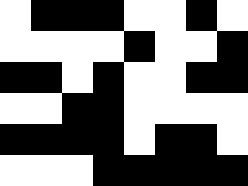[["white", "black", "black", "black", "white", "white", "black", "white"], ["white", "white", "white", "white", "black", "white", "white", "black"], ["black", "black", "white", "black", "white", "white", "black", "black"], ["white", "white", "black", "black", "white", "white", "white", "white"], ["black", "black", "black", "black", "white", "black", "black", "white"], ["white", "white", "white", "black", "black", "black", "black", "black"]]